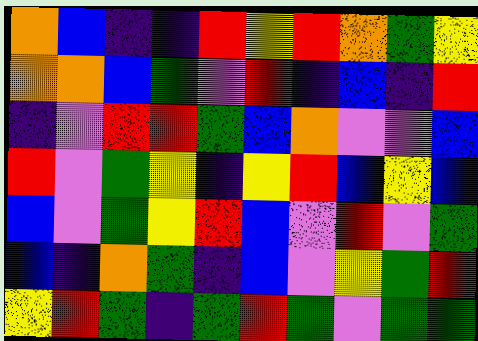[["orange", "blue", "indigo", "indigo", "red", "yellow", "red", "orange", "green", "yellow"], ["orange", "orange", "blue", "green", "violet", "red", "indigo", "blue", "indigo", "red"], ["indigo", "violet", "red", "red", "green", "blue", "orange", "violet", "violet", "blue"], ["red", "violet", "green", "yellow", "indigo", "yellow", "red", "blue", "yellow", "blue"], ["blue", "violet", "green", "yellow", "red", "blue", "violet", "red", "violet", "green"], ["blue", "indigo", "orange", "green", "indigo", "blue", "violet", "yellow", "green", "red"], ["yellow", "red", "green", "indigo", "green", "red", "green", "violet", "green", "green"]]